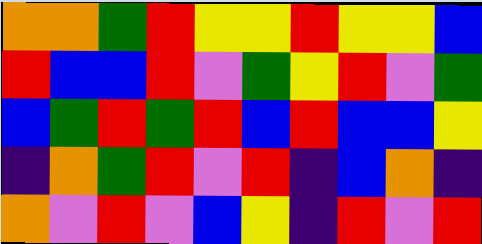[["orange", "orange", "green", "red", "yellow", "yellow", "red", "yellow", "yellow", "blue"], ["red", "blue", "blue", "red", "violet", "green", "yellow", "red", "violet", "green"], ["blue", "green", "red", "green", "red", "blue", "red", "blue", "blue", "yellow"], ["indigo", "orange", "green", "red", "violet", "red", "indigo", "blue", "orange", "indigo"], ["orange", "violet", "red", "violet", "blue", "yellow", "indigo", "red", "violet", "red"]]